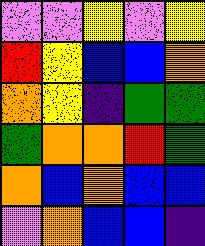[["violet", "violet", "yellow", "violet", "yellow"], ["red", "yellow", "blue", "blue", "orange"], ["orange", "yellow", "indigo", "green", "green"], ["green", "orange", "orange", "red", "green"], ["orange", "blue", "orange", "blue", "blue"], ["violet", "orange", "blue", "blue", "indigo"]]